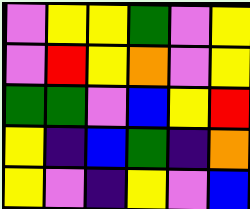[["violet", "yellow", "yellow", "green", "violet", "yellow"], ["violet", "red", "yellow", "orange", "violet", "yellow"], ["green", "green", "violet", "blue", "yellow", "red"], ["yellow", "indigo", "blue", "green", "indigo", "orange"], ["yellow", "violet", "indigo", "yellow", "violet", "blue"]]